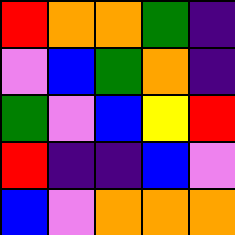[["red", "orange", "orange", "green", "indigo"], ["violet", "blue", "green", "orange", "indigo"], ["green", "violet", "blue", "yellow", "red"], ["red", "indigo", "indigo", "blue", "violet"], ["blue", "violet", "orange", "orange", "orange"]]